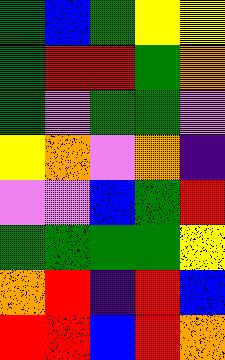[["green", "blue", "green", "yellow", "yellow"], ["green", "red", "red", "green", "orange"], ["green", "violet", "green", "green", "violet"], ["yellow", "orange", "violet", "orange", "indigo"], ["violet", "violet", "blue", "green", "red"], ["green", "green", "green", "green", "yellow"], ["orange", "red", "indigo", "red", "blue"], ["red", "red", "blue", "red", "orange"]]